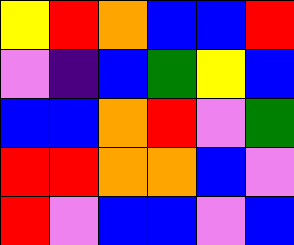[["yellow", "red", "orange", "blue", "blue", "red"], ["violet", "indigo", "blue", "green", "yellow", "blue"], ["blue", "blue", "orange", "red", "violet", "green"], ["red", "red", "orange", "orange", "blue", "violet"], ["red", "violet", "blue", "blue", "violet", "blue"]]